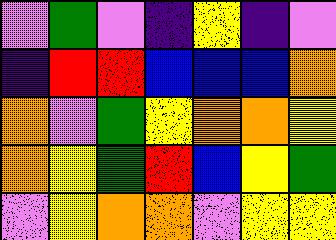[["violet", "green", "violet", "indigo", "yellow", "indigo", "violet"], ["indigo", "red", "red", "blue", "blue", "blue", "orange"], ["orange", "violet", "green", "yellow", "orange", "orange", "yellow"], ["orange", "yellow", "green", "red", "blue", "yellow", "green"], ["violet", "yellow", "orange", "orange", "violet", "yellow", "yellow"]]